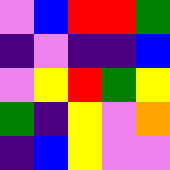[["violet", "blue", "red", "red", "green"], ["indigo", "violet", "indigo", "indigo", "blue"], ["violet", "yellow", "red", "green", "yellow"], ["green", "indigo", "yellow", "violet", "orange"], ["indigo", "blue", "yellow", "violet", "violet"]]